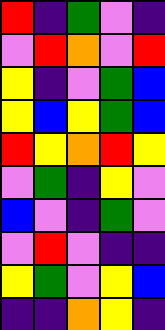[["red", "indigo", "green", "violet", "indigo"], ["violet", "red", "orange", "violet", "red"], ["yellow", "indigo", "violet", "green", "blue"], ["yellow", "blue", "yellow", "green", "blue"], ["red", "yellow", "orange", "red", "yellow"], ["violet", "green", "indigo", "yellow", "violet"], ["blue", "violet", "indigo", "green", "violet"], ["violet", "red", "violet", "indigo", "indigo"], ["yellow", "green", "violet", "yellow", "blue"], ["indigo", "indigo", "orange", "yellow", "indigo"]]